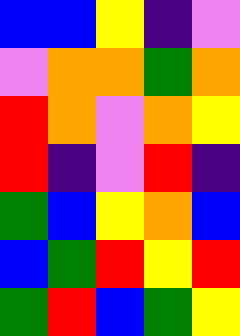[["blue", "blue", "yellow", "indigo", "violet"], ["violet", "orange", "orange", "green", "orange"], ["red", "orange", "violet", "orange", "yellow"], ["red", "indigo", "violet", "red", "indigo"], ["green", "blue", "yellow", "orange", "blue"], ["blue", "green", "red", "yellow", "red"], ["green", "red", "blue", "green", "yellow"]]